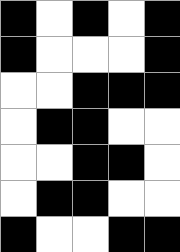[["black", "white", "black", "white", "black"], ["black", "white", "white", "white", "black"], ["white", "white", "black", "black", "black"], ["white", "black", "black", "white", "white"], ["white", "white", "black", "black", "white"], ["white", "black", "black", "white", "white"], ["black", "white", "white", "black", "black"]]